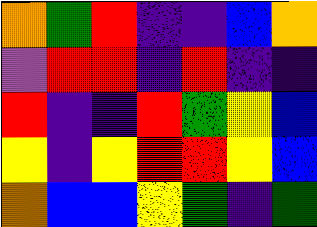[["orange", "green", "red", "indigo", "indigo", "blue", "orange"], ["violet", "red", "red", "indigo", "red", "indigo", "indigo"], ["red", "indigo", "indigo", "red", "green", "yellow", "blue"], ["yellow", "indigo", "yellow", "red", "red", "yellow", "blue"], ["orange", "blue", "blue", "yellow", "green", "indigo", "green"]]